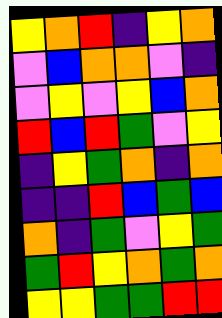[["yellow", "orange", "red", "indigo", "yellow", "orange"], ["violet", "blue", "orange", "orange", "violet", "indigo"], ["violet", "yellow", "violet", "yellow", "blue", "orange"], ["red", "blue", "red", "green", "violet", "yellow"], ["indigo", "yellow", "green", "orange", "indigo", "orange"], ["indigo", "indigo", "red", "blue", "green", "blue"], ["orange", "indigo", "green", "violet", "yellow", "green"], ["green", "red", "yellow", "orange", "green", "orange"], ["yellow", "yellow", "green", "green", "red", "red"]]